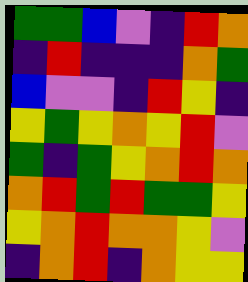[["green", "green", "blue", "violet", "indigo", "red", "orange"], ["indigo", "red", "indigo", "indigo", "indigo", "orange", "green"], ["blue", "violet", "violet", "indigo", "red", "yellow", "indigo"], ["yellow", "green", "yellow", "orange", "yellow", "red", "violet"], ["green", "indigo", "green", "yellow", "orange", "red", "orange"], ["orange", "red", "green", "red", "green", "green", "yellow"], ["yellow", "orange", "red", "orange", "orange", "yellow", "violet"], ["indigo", "orange", "red", "indigo", "orange", "yellow", "yellow"]]